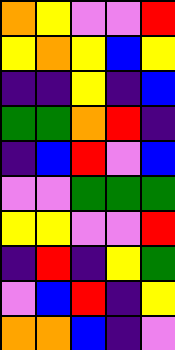[["orange", "yellow", "violet", "violet", "red"], ["yellow", "orange", "yellow", "blue", "yellow"], ["indigo", "indigo", "yellow", "indigo", "blue"], ["green", "green", "orange", "red", "indigo"], ["indigo", "blue", "red", "violet", "blue"], ["violet", "violet", "green", "green", "green"], ["yellow", "yellow", "violet", "violet", "red"], ["indigo", "red", "indigo", "yellow", "green"], ["violet", "blue", "red", "indigo", "yellow"], ["orange", "orange", "blue", "indigo", "violet"]]